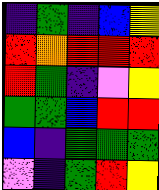[["indigo", "green", "indigo", "blue", "yellow"], ["red", "orange", "red", "red", "red"], ["red", "green", "indigo", "violet", "yellow"], ["green", "green", "blue", "red", "red"], ["blue", "indigo", "green", "green", "green"], ["violet", "indigo", "green", "red", "yellow"]]